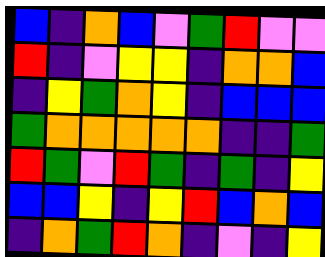[["blue", "indigo", "orange", "blue", "violet", "green", "red", "violet", "violet"], ["red", "indigo", "violet", "yellow", "yellow", "indigo", "orange", "orange", "blue"], ["indigo", "yellow", "green", "orange", "yellow", "indigo", "blue", "blue", "blue"], ["green", "orange", "orange", "orange", "orange", "orange", "indigo", "indigo", "green"], ["red", "green", "violet", "red", "green", "indigo", "green", "indigo", "yellow"], ["blue", "blue", "yellow", "indigo", "yellow", "red", "blue", "orange", "blue"], ["indigo", "orange", "green", "red", "orange", "indigo", "violet", "indigo", "yellow"]]